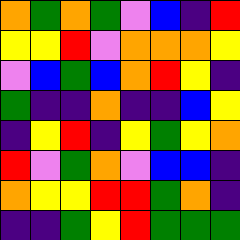[["orange", "green", "orange", "green", "violet", "blue", "indigo", "red"], ["yellow", "yellow", "red", "violet", "orange", "orange", "orange", "yellow"], ["violet", "blue", "green", "blue", "orange", "red", "yellow", "indigo"], ["green", "indigo", "indigo", "orange", "indigo", "indigo", "blue", "yellow"], ["indigo", "yellow", "red", "indigo", "yellow", "green", "yellow", "orange"], ["red", "violet", "green", "orange", "violet", "blue", "blue", "indigo"], ["orange", "yellow", "yellow", "red", "red", "green", "orange", "indigo"], ["indigo", "indigo", "green", "yellow", "red", "green", "green", "green"]]